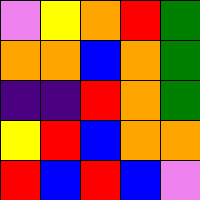[["violet", "yellow", "orange", "red", "green"], ["orange", "orange", "blue", "orange", "green"], ["indigo", "indigo", "red", "orange", "green"], ["yellow", "red", "blue", "orange", "orange"], ["red", "blue", "red", "blue", "violet"]]